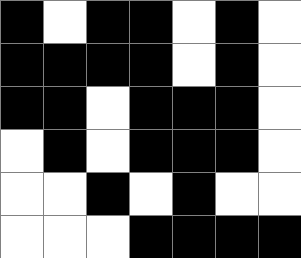[["black", "white", "black", "black", "white", "black", "white"], ["black", "black", "black", "black", "white", "black", "white"], ["black", "black", "white", "black", "black", "black", "white"], ["white", "black", "white", "black", "black", "black", "white"], ["white", "white", "black", "white", "black", "white", "white"], ["white", "white", "white", "black", "black", "black", "black"]]